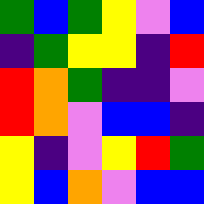[["green", "blue", "green", "yellow", "violet", "blue"], ["indigo", "green", "yellow", "yellow", "indigo", "red"], ["red", "orange", "green", "indigo", "indigo", "violet"], ["red", "orange", "violet", "blue", "blue", "indigo"], ["yellow", "indigo", "violet", "yellow", "red", "green"], ["yellow", "blue", "orange", "violet", "blue", "blue"]]